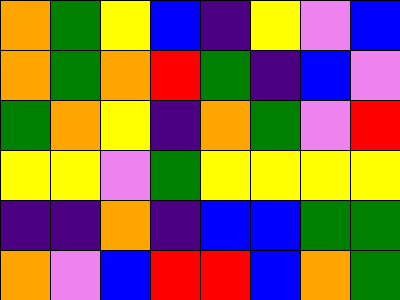[["orange", "green", "yellow", "blue", "indigo", "yellow", "violet", "blue"], ["orange", "green", "orange", "red", "green", "indigo", "blue", "violet"], ["green", "orange", "yellow", "indigo", "orange", "green", "violet", "red"], ["yellow", "yellow", "violet", "green", "yellow", "yellow", "yellow", "yellow"], ["indigo", "indigo", "orange", "indigo", "blue", "blue", "green", "green"], ["orange", "violet", "blue", "red", "red", "blue", "orange", "green"]]